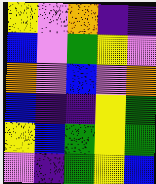[["yellow", "violet", "orange", "indigo", "indigo"], ["blue", "violet", "green", "yellow", "violet"], ["orange", "violet", "blue", "violet", "orange"], ["blue", "indigo", "indigo", "yellow", "green"], ["yellow", "blue", "green", "yellow", "green"], ["violet", "indigo", "green", "yellow", "blue"]]